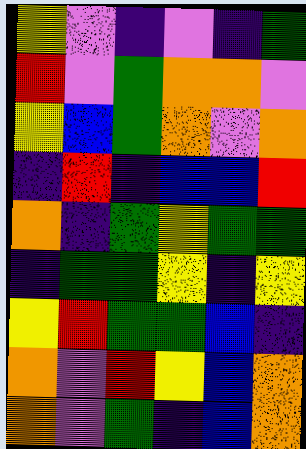[["yellow", "violet", "indigo", "violet", "indigo", "green"], ["red", "violet", "green", "orange", "orange", "violet"], ["yellow", "blue", "green", "orange", "violet", "orange"], ["indigo", "red", "indigo", "blue", "blue", "red"], ["orange", "indigo", "green", "yellow", "green", "green"], ["indigo", "green", "green", "yellow", "indigo", "yellow"], ["yellow", "red", "green", "green", "blue", "indigo"], ["orange", "violet", "red", "yellow", "blue", "orange"], ["orange", "violet", "green", "indigo", "blue", "orange"]]